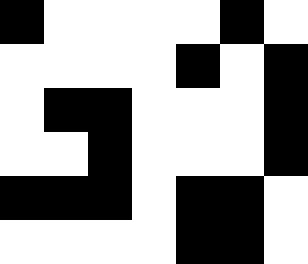[["black", "white", "white", "white", "white", "black", "white"], ["white", "white", "white", "white", "black", "white", "black"], ["white", "black", "black", "white", "white", "white", "black"], ["white", "white", "black", "white", "white", "white", "black"], ["black", "black", "black", "white", "black", "black", "white"], ["white", "white", "white", "white", "black", "black", "white"]]